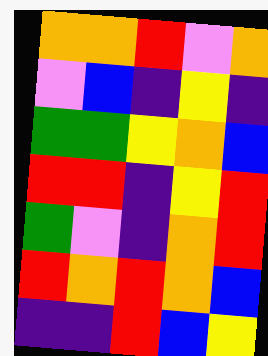[["orange", "orange", "red", "violet", "orange"], ["violet", "blue", "indigo", "yellow", "indigo"], ["green", "green", "yellow", "orange", "blue"], ["red", "red", "indigo", "yellow", "red"], ["green", "violet", "indigo", "orange", "red"], ["red", "orange", "red", "orange", "blue"], ["indigo", "indigo", "red", "blue", "yellow"]]